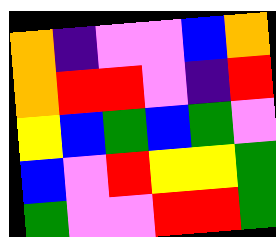[["orange", "indigo", "violet", "violet", "blue", "orange"], ["orange", "red", "red", "violet", "indigo", "red"], ["yellow", "blue", "green", "blue", "green", "violet"], ["blue", "violet", "red", "yellow", "yellow", "green"], ["green", "violet", "violet", "red", "red", "green"]]